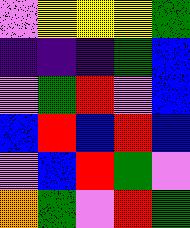[["violet", "yellow", "yellow", "yellow", "green"], ["indigo", "indigo", "indigo", "green", "blue"], ["violet", "green", "red", "violet", "blue"], ["blue", "red", "blue", "red", "blue"], ["violet", "blue", "red", "green", "violet"], ["orange", "green", "violet", "red", "green"]]